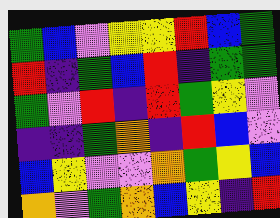[["green", "blue", "violet", "yellow", "yellow", "red", "blue", "green"], ["red", "indigo", "green", "blue", "red", "indigo", "green", "green"], ["green", "violet", "red", "indigo", "red", "green", "yellow", "violet"], ["indigo", "indigo", "green", "orange", "indigo", "red", "blue", "violet"], ["blue", "yellow", "violet", "violet", "orange", "green", "yellow", "blue"], ["orange", "violet", "green", "orange", "blue", "yellow", "indigo", "red"]]